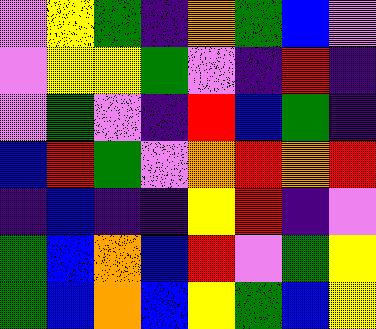[["violet", "yellow", "green", "indigo", "orange", "green", "blue", "violet"], ["violet", "yellow", "yellow", "green", "violet", "indigo", "red", "indigo"], ["violet", "green", "violet", "indigo", "red", "blue", "green", "indigo"], ["blue", "red", "green", "violet", "orange", "red", "orange", "red"], ["indigo", "blue", "indigo", "indigo", "yellow", "red", "indigo", "violet"], ["green", "blue", "orange", "blue", "red", "violet", "green", "yellow"], ["green", "blue", "orange", "blue", "yellow", "green", "blue", "yellow"]]